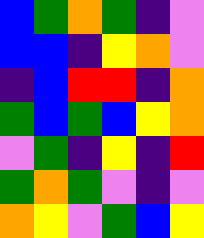[["blue", "green", "orange", "green", "indigo", "violet"], ["blue", "blue", "indigo", "yellow", "orange", "violet"], ["indigo", "blue", "red", "red", "indigo", "orange"], ["green", "blue", "green", "blue", "yellow", "orange"], ["violet", "green", "indigo", "yellow", "indigo", "red"], ["green", "orange", "green", "violet", "indigo", "violet"], ["orange", "yellow", "violet", "green", "blue", "yellow"]]